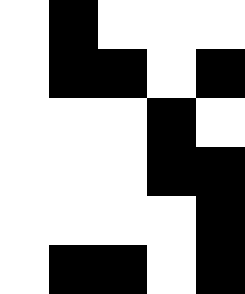[["white", "black", "white", "white", "white"], ["white", "black", "black", "white", "black"], ["white", "white", "white", "black", "white"], ["white", "white", "white", "black", "black"], ["white", "white", "white", "white", "black"], ["white", "black", "black", "white", "black"]]